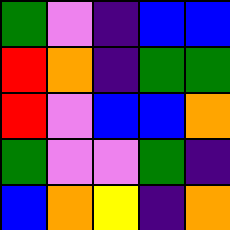[["green", "violet", "indigo", "blue", "blue"], ["red", "orange", "indigo", "green", "green"], ["red", "violet", "blue", "blue", "orange"], ["green", "violet", "violet", "green", "indigo"], ["blue", "orange", "yellow", "indigo", "orange"]]